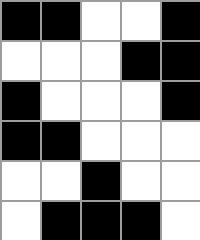[["black", "black", "white", "white", "black"], ["white", "white", "white", "black", "black"], ["black", "white", "white", "white", "black"], ["black", "black", "white", "white", "white"], ["white", "white", "black", "white", "white"], ["white", "black", "black", "black", "white"]]